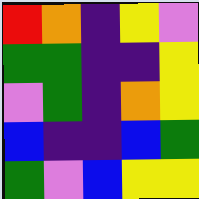[["red", "orange", "indigo", "yellow", "violet"], ["green", "green", "indigo", "indigo", "yellow"], ["violet", "green", "indigo", "orange", "yellow"], ["blue", "indigo", "indigo", "blue", "green"], ["green", "violet", "blue", "yellow", "yellow"]]